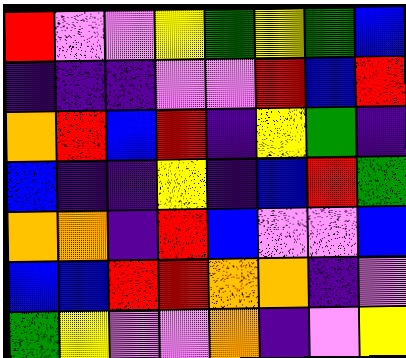[["red", "violet", "violet", "yellow", "green", "yellow", "green", "blue"], ["indigo", "indigo", "indigo", "violet", "violet", "red", "blue", "red"], ["orange", "red", "blue", "red", "indigo", "yellow", "green", "indigo"], ["blue", "indigo", "indigo", "yellow", "indigo", "blue", "red", "green"], ["orange", "orange", "indigo", "red", "blue", "violet", "violet", "blue"], ["blue", "blue", "red", "red", "orange", "orange", "indigo", "violet"], ["green", "yellow", "violet", "violet", "orange", "indigo", "violet", "yellow"]]